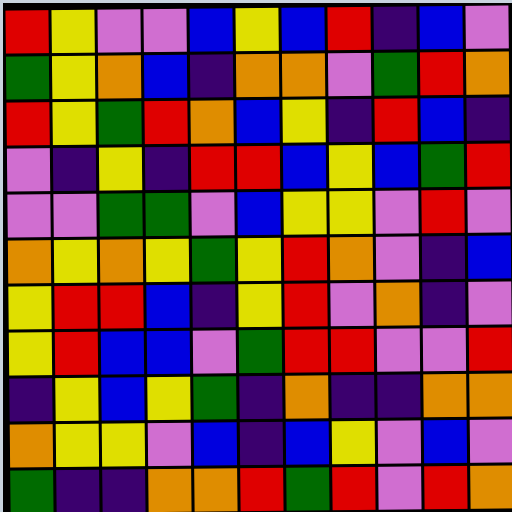[["red", "yellow", "violet", "violet", "blue", "yellow", "blue", "red", "indigo", "blue", "violet"], ["green", "yellow", "orange", "blue", "indigo", "orange", "orange", "violet", "green", "red", "orange"], ["red", "yellow", "green", "red", "orange", "blue", "yellow", "indigo", "red", "blue", "indigo"], ["violet", "indigo", "yellow", "indigo", "red", "red", "blue", "yellow", "blue", "green", "red"], ["violet", "violet", "green", "green", "violet", "blue", "yellow", "yellow", "violet", "red", "violet"], ["orange", "yellow", "orange", "yellow", "green", "yellow", "red", "orange", "violet", "indigo", "blue"], ["yellow", "red", "red", "blue", "indigo", "yellow", "red", "violet", "orange", "indigo", "violet"], ["yellow", "red", "blue", "blue", "violet", "green", "red", "red", "violet", "violet", "red"], ["indigo", "yellow", "blue", "yellow", "green", "indigo", "orange", "indigo", "indigo", "orange", "orange"], ["orange", "yellow", "yellow", "violet", "blue", "indigo", "blue", "yellow", "violet", "blue", "violet"], ["green", "indigo", "indigo", "orange", "orange", "red", "green", "red", "violet", "red", "orange"]]